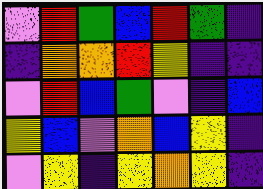[["violet", "red", "green", "blue", "red", "green", "indigo"], ["indigo", "orange", "orange", "red", "yellow", "indigo", "indigo"], ["violet", "red", "blue", "green", "violet", "indigo", "blue"], ["yellow", "blue", "violet", "orange", "blue", "yellow", "indigo"], ["violet", "yellow", "indigo", "yellow", "orange", "yellow", "indigo"]]